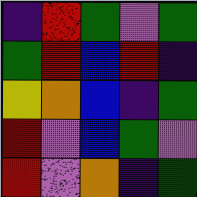[["indigo", "red", "green", "violet", "green"], ["green", "red", "blue", "red", "indigo"], ["yellow", "orange", "blue", "indigo", "green"], ["red", "violet", "blue", "green", "violet"], ["red", "violet", "orange", "indigo", "green"]]